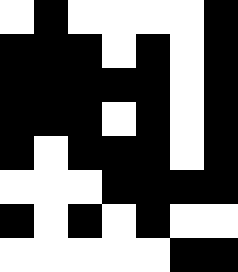[["white", "black", "white", "white", "white", "white", "black"], ["black", "black", "black", "white", "black", "white", "black"], ["black", "black", "black", "black", "black", "white", "black"], ["black", "black", "black", "white", "black", "white", "black"], ["black", "white", "black", "black", "black", "white", "black"], ["white", "white", "white", "black", "black", "black", "black"], ["black", "white", "black", "white", "black", "white", "white"], ["white", "white", "white", "white", "white", "black", "black"]]